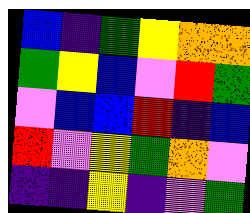[["blue", "indigo", "green", "yellow", "orange", "orange"], ["green", "yellow", "blue", "violet", "red", "green"], ["violet", "blue", "blue", "red", "indigo", "blue"], ["red", "violet", "yellow", "green", "orange", "violet"], ["indigo", "indigo", "yellow", "indigo", "violet", "green"]]